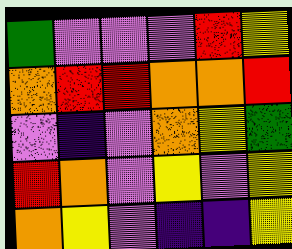[["green", "violet", "violet", "violet", "red", "yellow"], ["orange", "red", "red", "orange", "orange", "red"], ["violet", "indigo", "violet", "orange", "yellow", "green"], ["red", "orange", "violet", "yellow", "violet", "yellow"], ["orange", "yellow", "violet", "indigo", "indigo", "yellow"]]